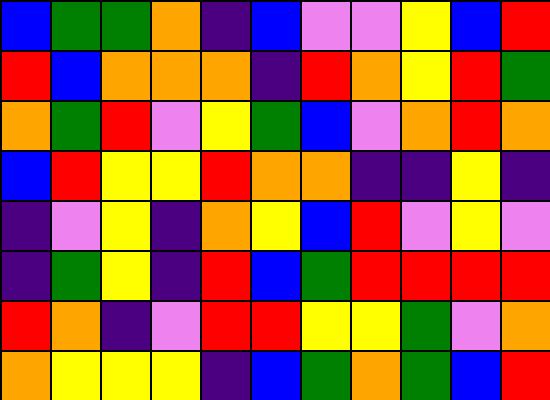[["blue", "green", "green", "orange", "indigo", "blue", "violet", "violet", "yellow", "blue", "red"], ["red", "blue", "orange", "orange", "orange", "indigo", "red", "orange", "yellow", "red", "green"], ["orange", "green", "red", "violet", "yellow", "green", "blue", "violet", "orange", "red", "orange"], ["blue", "red", "yellow", "yellow", "red", "orange", "orange", "indigo", "indigo", "yellow", "indigo"], ["indigo", "violet", "yellow", "indigo", "orange", "yellow", "blue", "red", "violet", "yellow", "violet"], ["indigo", "green", "yellow", "indigo", "red", "blue", "green", "red", "red", "red", "red"], ["red", "orange", "indigo", "violet", "red", "red", "yellow", "yellow", "green", "violet", "orange"], ["orange", "yellow", "yellow", "yellow", "indigo", "blue", "green", "orange", "green", "blue", "red"]]